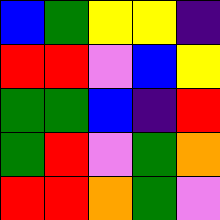[["blue", "green", "yellow", "yellow", "indigo"], ["red", "red", "violet", "blue", "yellow"], ["green", "green", "blue", "indigo", "red"], ["green", "red", "violet", "green", "orange"], ["red", "red", "orange", "green", "violet"]]